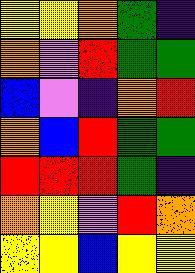[["yellow", "yellow", "orange", "green", "indigo"], ["orange", "violet", "red", "green", "green"], ["blue", "violet", "indigo", "orange", "red"], ["orange", "blue", "red", "green", "green"], ["red", "red", "red", "green", "indigo"], ["orange", "yellow", "violet", "red", "orange"], ["yellow", "yellow", "blue", "yellow", "yellow"]]